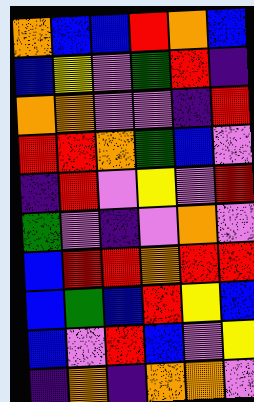[["orange", "blue", "blue", "red", "orange", "blue"], ["blue", "yellow", "violet", "green", "red", "indigo"], ["orange", "orange", "violet", "violet", "indigo", "red"], ["red", "red", "orange", "green", "blue", "violet"], ["indigo", "red", "violet", "yellow", "violet", "red"], ["green", "violet", "indigo", "violet", "orange", "violet"], ["blue", "red", "red", "orange", "red", "red"], ["blue", "green", "blue", "red", "yellow", "blue"], ["blue", "violet", "red", "blue", "violet", "yellow"], ["indigo", "orange", "indigo", "orange", "orange", "violet"]]